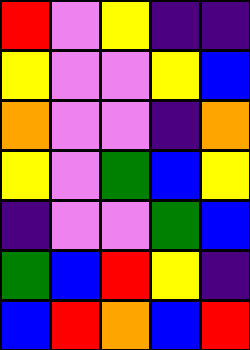[["red", "violet", "yellow", "indigo", "indigo"], ["yellow", "violet", "violet", "yellow", "blue"], ["orange", "violet", "violet", "indigo", "orange"], ["yellow", "violet", "green", "blue", "yellow"], ["indigo", "violet", "violet", "green", "blue"], ["green", "blue", "red", "yellow", "indigo"], ["blue", "red", "orange", "blue", "red"]]